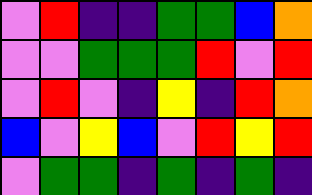[["violet", "red", "indigo", "indigo", "green", "green", "blue", "orange"], ["violet", "violet", "green", "green", "green", "red", "violet", "red"], ["violet", "red", "violet", "indigo", "yellow", "indigo", "red", "orange"], ["blue", "violet", "yellow", "blue", "violet", "red", "yellow", "red"], ["violet", "green", "green", "indigo", "green", "indigo", "green", "indigo"]]